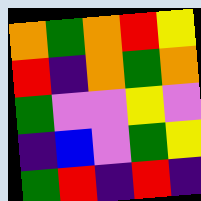[["orange", "green", "orange", "red", "yellow"], ["red", "indigo", "orange", "green", "orange"], ["green", "violet", "violet", "yellow", "violet"], ["indigo", "blue", "violet", "green", "yellow"], ["green", "red", "indigo", "red", "indigo"]]